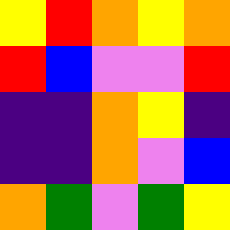[["yellow", "red", "orange", "yellow", "orange"], ["red", "blue", "violet", "violet", "red"], ["indigo", "indigo", "orange", "yellow", "indigo"], ["indigo", "indigo", "orange", "violet", "blue"], ["orange", "green", "violet", "green", "yellow"]]